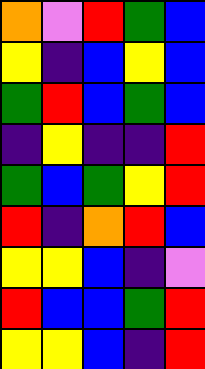[["orange", "violet", "red", "green", "blue"], ["yellow", "indigo", "blue", "yellow", "blue"], ["green", "red", "blue", "green", "blue"], ["indigo", "yellow", "indigo", "indigo", "red"], ["green", "blue", "green", "yellow", "red"], ["red", "indigo", "orange", "red", "blue"], ["yellow", "yellow", "blue", "indigo", "violet"], ["red", "blue", "blue", "green", "red"], ["yellow", "yellow", "blue", "indigo", "red"]]